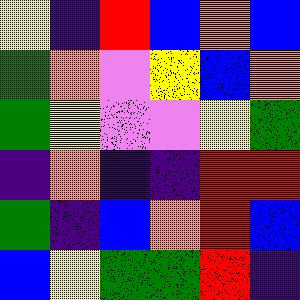[["yellow", "indigo", "red", "blue", "orange", "blue"], ["green", "orange", "violet", "yellow", "blue", "orange"], ["green", "yellow", "violet", "violet", "yellow", "green"], ["indigo", "orange", "indigo", "indigo", "red", "red"], ["green", "indigo", "blue", "orange", "red", "blue"], ["blue", "yellow", "green", "green", "red", "indigo"]]